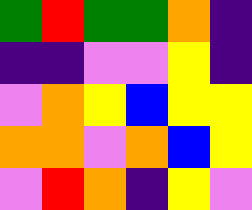[["green", "red", "green", "green", "orange", "indigo"], ["indigo", "indigo", "violet", "violet", "yellow", "indigo"], ["violet", "orange", "yellow", "blue", "yellow", "yellow"], ["orange", "orange", "violet", "orange", "blue", "yellow"], ["violet", "red", "orange", "indigo", "yellow", "violet"]]